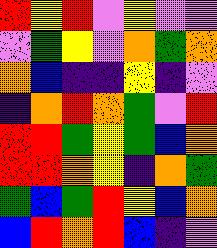[["red", "yellow", "red", "violet", "yellow", "violet", "violet"], ["violet", "green", "yellow", "violet", "orange", "green", "orange"], ["orange", "blue", "indigo", "indigo", "yellow", "indigo", "violet"], ["indigo", "orange", "red", "orange", "green", "violet", "red"], ["red", "red", "green", "yellow", "green", "blue", "orange"], ["red", "red", "orange", "yellow", "indigo", "orange", "green"], ["green", "blue", "green", "red", "yellow", "blue", "orange"], ["blue", "red", "orange", "red", "blue", "indigo", "violet"]]